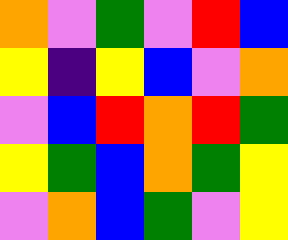[["orange", "violet", "green", "violet", "red", "blue"], ["yellow", "indigo", "yellow", "blue", "violet", "orange"], ["violet", "blue", "red", "orange", "red", "green"], ["yellow", "green", "blue", "orange", "green", "yellow"], ["violet", "orange", "blue", "green", "violet", "yellow"]]